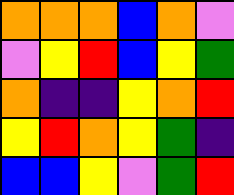[["orange", "orange", "orange", "blue", "orange", "violet"], ["violet", "yellow", "red", "blue", "yellow", "green"], ["orange", "indigo", "indigo", "yellow", "orange", "red"], ["yellow", "red", "orange", "yellow", "green", "indigo"], ["blue", "blue", "yellow", "violet", "green", "red"]]